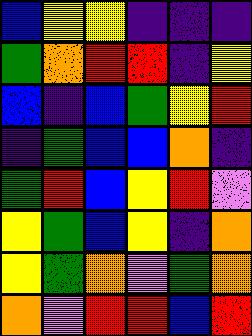[["blue", "yellow", "yellow", "indigo", "indigo", "indigo"], ["green", "orange", "red", "red", "indigo", "yellow"], ["blue", "indigo", "blue", "green", "yellow", "red"], ["indigo", "green", "blue", "blue", "orange", "indigo"], ["green", "red", "blue", "yellow", "red", "violet"], ["yellow", "green", "blue", "yellow", "indigo", "orange"], ["yellow", "green", "orange", "violet", "green", "orange"], ["orange", "violet", "red", "red", "blue", "red"]]